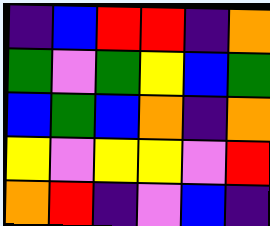[["indigo", "blue", "red", "red", "indigo", "orange"], ["green", "violet", "green", "yellow", "blue", "green"], ["blue", "green", "blue", "orange", "indigo", "orange"], ["yellow", "violet", "yellow", "yellow", "violet", "red"], ["orange", "red", "indigo", "violet", "blue", "indigo"]]